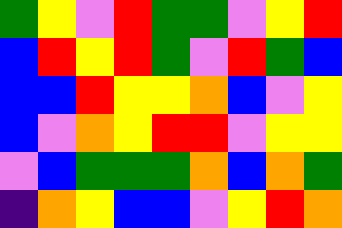[["green", "yellow", "violet", "red", "green", "green", "violet", "yellow", "red"], ["blue", "red", "yellow", "red", "green", "violet", "red", "green", "blue"], ["blue", "blue", "red", "yellow", "yellow", "orange", "blue", "violet", "yellow"], ["blue", "violet", "orange", "yellow", "red", "red", "violet", "yellow", "yellow"], ["violet", "blue", "green", "green", "green", "orange", "blue", "orange", "green"], ["indigo", "orange", "yellow", "blue", "blue", "violet", "yellow", "red", "orange"]]